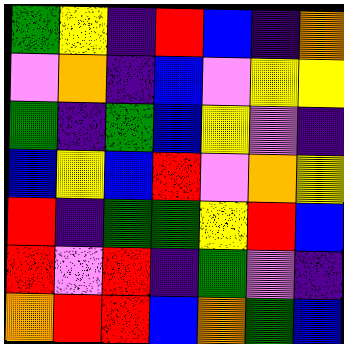[["green", "yellow", "indigo", "red", "blue", "indigo", "orange"], ["violet", "orange", "indigo", "blue", "violet", "yellow", "yellow"], ["green", "indigo", "green", "blue", "yellow", "violet", "indigo"], ["blue", "yellow", "blue", "red", "violet", "orange", "yellow"], ["red", "indigo", "green", "green", "yellow", "red", "blue"], ["red", "violet", "red", "indigo", "green", "violet", "indigo"], ["orange", "red", "red", "blue", "orange", "green", "blue"]]